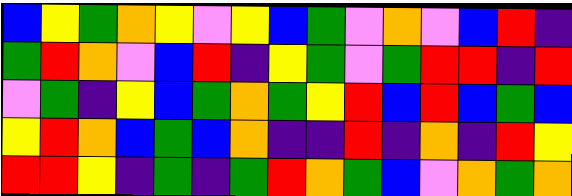[["blue", "yellow", "green", "orange", "yellow", "violet", "yellow", "blue", "green", "violet", "orange", "violet", "blue", "red", "indigo"], ["green", "red", "orange", "violet", "blue", "red", "indigo", "yellow", "green", "violet", "green", "red", "red", "indigo", "red"], ["violet", "green", "indigo", "yellow", "blue", "green", "orange", "green", "yellow", "red", "blue", "red", "blue", "green", "blue"], ["yellow", "red", "orange", "blue", "green", "blue", "orange", "indigo", "indigo", "red", "indigo", "orange", "indigo", "red", "yellow"], ["red", "red", "yellow", "indigo", "green", "indigo", "green", "red", "orange", "green", "blue", "violet", "orange", "green", "orange"]]